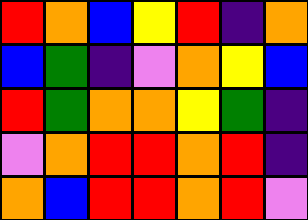[["red", "orange", "blue", "yellow", "red", "indigo", "orange"], ["blue", "green", "indigo", "violet", "orange", "yellow", "blue"], ["red", "green", "orange", "orange", "yellow", "green", "indigo"], ["violet", "orange", "red", "red", "orange", "red", "indigo"], ["orange", "blue", "red", "red", "orange", "red", "violet"]]